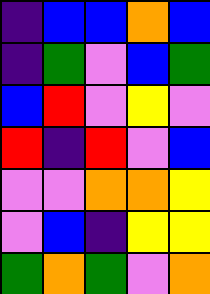[["indigo", "blue", "blue", "orange", "blue"], ["indigo", "green", "violet", "blue", "green"], ["blue", "red", "violet", "yellow", "violet"], ["red", "indigo", "red", "violet", "blue"], ["violet", "violet", "orange", "orange", "yellow"], ["violet", "blue", "indigo", "yellow", "yellow"], ["green", "orange", "green", "violet", "orange"]]